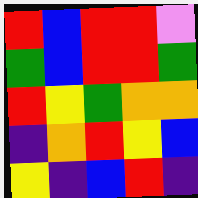[["red", "blue", "red", "red", "violet"], ["green", "blue", "red", "red", "green"], ["red", "yellow", "green", "orange", "orange"], ["indigo", "orange", "red", "yellow", "blue"], ["yellow", "indigo", "blue", "red", "indigo"]]